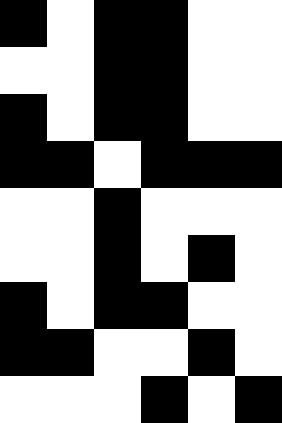[["black", "white", "black", "black", "white", "white"], ["white", "white", "black", "black", "white", "white"], ["black", "white", "black", "black", "white", "white"], ["black", "black", "white", "black", "black", "black"], ["white", "white", "black", "white", "white", "white"], ["white", "white", "black", "white", "black", "white"], ["black", "white", "black", "black", "white", "white"], ["black", "black", "white", "white", "black", "white"], ["white", "white", "white", "black", "white", "black"]]